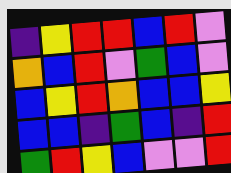[["indigo", "yellow", "red", "red", "blue", "red", "violet"], ["orange", "blue", "red", "violet", "green", "blue", "violet"], ["blue", "yellow", "red", "orange", "blue", "blue", "yellow"], ["blue", "blue", "indigo", "green", "blue", "indigo", "red"], ["green", "red", "yellow", "blue", "violet", "violet", "red"]]